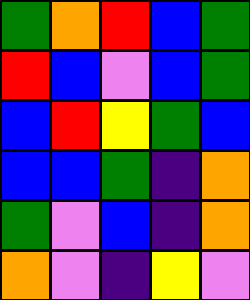[["green", "orange", "red", "blue", "green"], ["red", "blue", "violet", "blue", "green"], ["blue", "red", "yellow", "green", "blue"], ["blue", "blue", "green", "indigo", "orange"], ["green", "violet", "blue", "indigo", "orange"], ["orange", "violet", "indigo", "yellow", "violet"]]